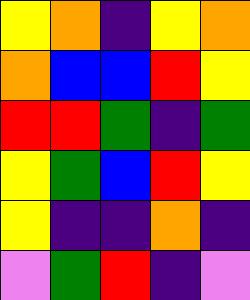[["yellow", "orange", "indigo", "yellow", "orange"], ["orange", "blue", "blue", "red", "yellow"], ["red", "red", "green", "indigo", "green"], ["yellow", "green", "blue", "red", "yellow"], ["yellow", "indigo", "indigo", "orange", "indigo"], ["violet", "green", "red", "indigo", "violet"]]